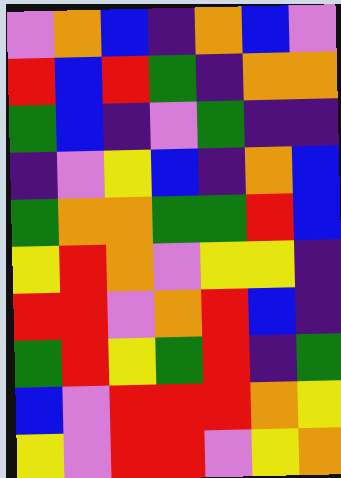[["violet", "orange", "blue", "indigo", "orange", "blue", "violet"], ["red", "blue", "red", "green", "indigo", "orange", "orange"], ["green", "blue", "indigo", "violet", "green", "indigo", "indigo"], ["indigo", "violet", "yellow", "blue", "indigo", "orange", "blue"], ["green", "orange", "orange", "green", "green", "red", "blue"], ["yellow", "red", "orange", "violet", "yellow", "yellow", "indigo"], ["red", "red", "violet", "orange", "red", "blue", "indigo"], ["green", "red", "yellow", "green", "red", "indigo", "green"], ["blue", "violet", "red", "red", "red", "orange", "yellow"], ["yellow", "violet", "red", "red", "violet", "yellow", "orange"]]